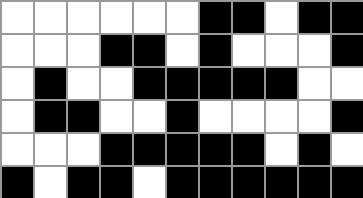[["white", "white", "white", "white", "white", "white", "black", "black", "white", "black", "black"], ["white", "white", "white", "black", "black", "white", "black", "white", "white", "white", "black"], ["white", "black", "white", "white", "black", "black", "black", "black", "black", "white", "white"], ["white", "black", "black", "white", "white", "black", "white", "white", "white", "white", "black"], ["white", "white", "white", "black", "black", "black", "black", "black", "white", "black", "white"], ["black", "white", "black", "black", "white", "black", "black", "black", "black", "black", "black"]]